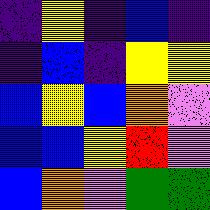[["indigo", "yellow", "indigo", "blue", "indigo"], ["indigo", "blue", "indigo", "yellow", "yellow"], ["blue", "yellow", "blue", "orange", "violet"], ["blue", "blue", "yellow", "red", "violet"], ["blue", "orange", "violet", "green", "green"]]